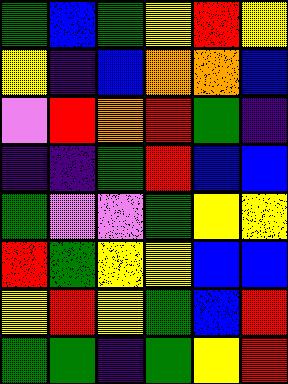[["green", "blue", "green", "yellow", "red", "yellow"], ["yellow", "indigo", "blue", "orange", "orange", "blue"], ["violet", "red", "orange", "red", "green", "indigo"], ["indigo", "indigo", "green", "red", "blue", "blue"], ["green", "violet", "violet", "green", "yellow", "yellow"], ["red", "green", "yellow", "yellow", "blue", "blue"], ["yellow", "red", "yellow", "green", "blue", "red"], ["green", "green", "indigo", "green", "yellow", "red"]]